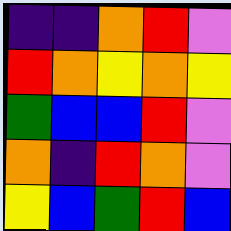[["indigo", "indigo", "orange", "red", "violet"], ["red", "orange", "yellow", "orange", "yellow"], ["green", "blue", "blue", "red", "violet"], ["orange", "indigo", "red", "orange", "violet"], ["yellow", "blue", "green", "red", "blue"]]